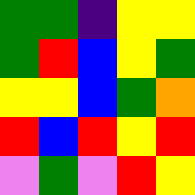[["green", "green", "indigo", "yellow", "yellow"], ["green", "red", "blue", "yellow", "green"], ["yellow", "yellow", "blue", "green", "orange"], ["red", "blue", "red", "yellow", "red"], ["violet", "green", "violet", "red", "yellow"]]